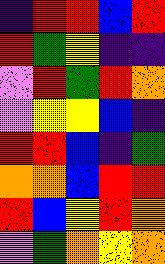[["indigo", "red", "red", "blue", "red"], ["red", "green", "yellow", "indigo", "indigo"], ["violet", "red", "green", "red", "orange"], ["violet", "yellow", "yellow", "blue", "indigo"], ["red", "red", "blue", "indigo", "green"], ["orange", "orange", "blue", "red", "red"], ["red", "blue", "yellow", "red", "orange"], ["violet", "green", "orange", "yellow", "orange"]]